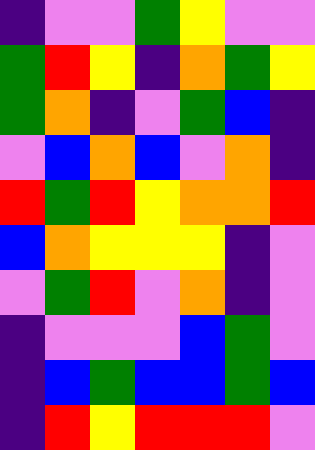[["indigo", "violet", "violet", "green", "yellow", "violet", "violet"], ["green", "red", "yellow", "indigo", "orange", "green", "yellow"], ["green", "orange", "indigo", "violet", "green", "blue", "indigo"], ["violet", "blue", "orange", "blue", "violet", "orange", "indigo"], ["red", "green", "red", "yellow", "orange", "orange", "red"], ["blue", "orange", "yellow", "yellow", "yellow", "indigo", "violet"], ["violet", "green", "red", "violet", "orange", "indigo", "violet"], ["indigo", "violet", "violet", "violet", "blue", "green", "violet"], ["indigo", "blue", "green", "blue", "blue", "green", "blue"], ["indigo", "red", "yellow", "red", "red", "red", "violet"]]